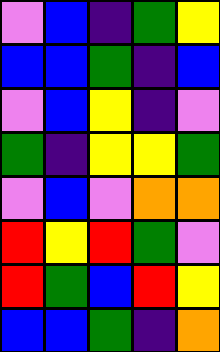[["violet", "blue", "indigo", "green", "yellow"], ["blue", "blue", "green", "indigo", "blue"], ["violet", "blue", "yellow", "indigo", "violet"], ["green", "indigo", "yellow", "yellow", "green"], ["violet", "blue", "violet", "orange", "orange"], ["red", "yellow", "red", "green", "violet"], ["red", "green", "blue", "red", "yellow"], ["blue", "blue", "green", "indigo", "orange"]]